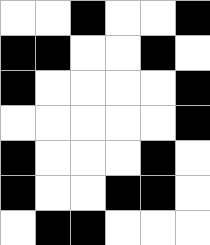[["white", "white", "black", "white", "white", "black"], ["black", "black", "white", "white", "black", "white"], ["black", "white", "white", "white", "white", "black"], ["white", "white", "white", "white", "white", "black"], ["black", "white", "white", "white", "black", "white"], ["black", "white", "white", "black", "black", "white"], ["white", "black", "black", "white", "white", "white"]]